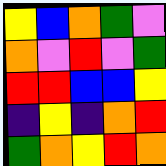[["yellow", "blue", "orange", "green", "violet"], ["orange", "violet", "red", "violet", "green"], ["red", "red", "blue", "blue", "yellow"], ["indigo", "yellow", "indigo", "orange", "red"], ["green", "orange", "yellow", "red", "orange"]]